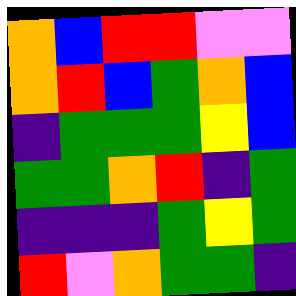[["orange", "blue", "red", "red", "violet", "violet"], ["orange", "red", "blue", "green", "orange", "blue"], ["indigo", "green", "green", "green", "yellow", "blue"], ["green", "green", "orange", "red", "indigo", "green"], ["indigo", "indigo", "indigo", "green", "yellow", "green"], ["red", "violet", "orange", "green", "green", "indigo"]]